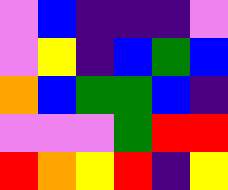[["violet", "blue", "indigo", "indigo", "indigo", "violet"], ["violet", "yellow", "indigo", "blue", "green", "blue"], ["orange", "blue", "green", "green", "blue", "indigo"], ["violet", "violet", "violet", "green", "red", "red"], ["red", "orange", "yellow", "red", "indigo", "yellow"]]